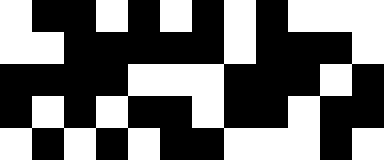[["white", "black", "black", "white", "black", "white", "black", "white", "black", "white", "white", "white"], ["white", "white", "black", "black", "black", "black", "black", "white", "black", "black", "black", "white"], ["black", "black", "black", "black", "white", "white", "white", "black", "black", "black", "white", "black"], ["black", "white", "black", "white", "black", "black", "white", "black", "black", "white", "black", "black"], ["white", "black", "white", "black", "white", "black", "black", "white", "white", "white", "black", "white"]]